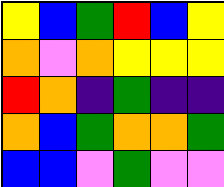[["yellow", "blue", "green", "red", "blue", "yellow"], ["orange", "violet", "orange", "yellow", "yellow", "yellow"], ["red", "orange", "indigo", "green", "indigo", "indigo"], ["orange", "blue", "green", "orange", "orange", "green"], ["blue", "blue", "violet", "green", "violet", "violet"]]